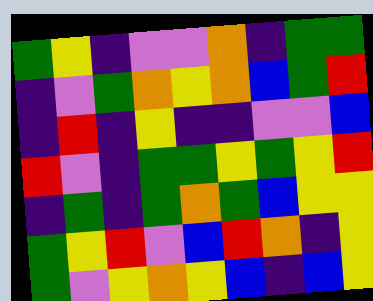[["green", "yellow", "indigo", "violet", "violet", "orange", "indigo", "green", "green"], ["indigo", "violet", "green", "orange", "yellow", "orange", "blue", "green", "red"], ["indigo", "red", "indigo", "yellow", "indigo", "indigo", "violet", "violet", "blue"], ["red", "violet", "indigo", "green", "green", "yellow", "green", "yellow", "red"], ["indigo", "green", "indigo", "green", "orange", "green", "blue", "yellow", "yellow"], ["green", "yellow", "red", "violet", "blue", "red", "orange", "indigo", "yellow"], ["green", "violet", "yellow", "orange", "yellow", "blue", "indigo", "blue", "yellow"]]